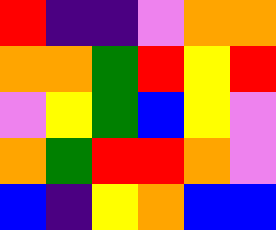[["red", "indigo", "indigo", "violet", "orange", "orange"], ["orange", "orange", "green", "red", "yellow", "red"], ["violet", "yellow", "green", "blue", "yellow", "violet"], ["orange", "green", "red", "red", "orange", "violet"], ["blue", "indigo", "yellow", "orange", "blue", "blue"]]